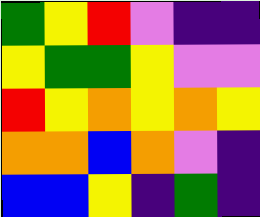[["green", "yellow", "red", "violet", "indigo", "indigo"], ["yellow", "green", "green", "yellow", "violet", "violet"], ["red", "yellow", "orange", "yellow", "orange", "yellow"], ["orange", "orange", "blue", "orange", "violet", "indigo"], ["blue", "blue", "yellow", "indigo", "green", "indigo"]]